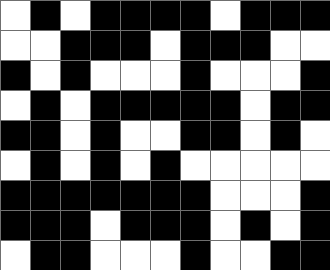[["white", "black", "white", "black", "black", "black", "black", "white", "black", "black", "black"], ["white", "white", "black", "black", "black", "white", "black", "black", "black", "white", "white"], ["black", "white", "black", "white", "white", "white", "black", "white", "white", "white", "black"], ["white", "black", "white", "black", "black", "black", "black", "black", "white", "black", "black"], ["black", "black", "white", "black", "white", "white", "black", "black", "white", "black", "white"], ["white", "black", "white", "black", "white", "black", "white", "white", "white", "white", "white"], ["black", "black", "black", "black", "black", "black", "black", "white", "white", "white", "black"], ["black", "black", "black", "white", "black", "black", "black", "white", "black", "white", "black"], ["white", "black", "black", "white", "white", "white", "black", "white", "white", "black", "black"]]